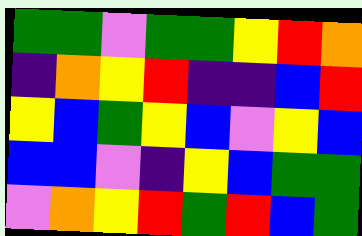[["green", "green", "violet", "green", "green", "yellow", "red", "orange"], ["indigo", "orange", "yellow", "red", "indigo", "indigo", "blue", "red"], ["yellow", "blue", "green", "yellow", "blue", "violet", "yellow", "blue"], ["blue", "blue", "violet", "indigo", "yellow", "blue", "green", "green"], ["violet", "orange", "yellow", "red", "green", "red", "blue", "green"]]